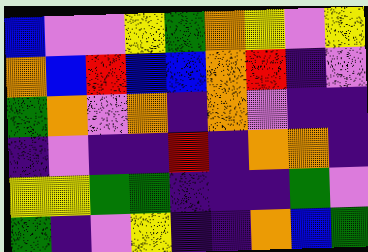[["blue", "violet", "violet", "yellow", "green", "orange", "yellow", "violet", "yellow"], ["orange", "blue", "red", "blue", "blue", "orange", "red", "indigo", "violet"], ["green", "orange", "violet", "orange", "indigo", "orange", "violet", "indigo", "indigo"], ["indigo", "violet", "indigo", "indigo", "red", "indigo", "orange", "orange", "indigo"], ["yellow", "yellow", "green", "green", "indigo", "indigo", "indigo", "green", "violet"], ["green", "indigo", "violet", "yellow", "indigo", "indigo", "orange", "blue", "green"]]